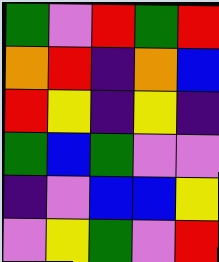[["green", "violet", "red", "green", "red"], ["orange", "red", "indigo", "orange", "blue"], ["red", "yellow", "indigo", "yellow", "indigo"], ["green", "blue", "green", "violet", "violet"], ["indigo", "violet", "blue", "blue", "yellow"], ["violet", "yellow", "green", "violet", "red"]]